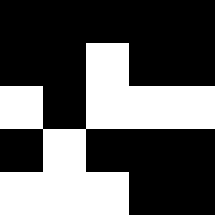[["black", "black", "black", "black", "black"], ["black", "black", "white", "black", "black"], ["white", "black", "white", "white", "white"], ["black", "white", "black", "black", "black"], ["white", "white", "white", "black", "black"]]